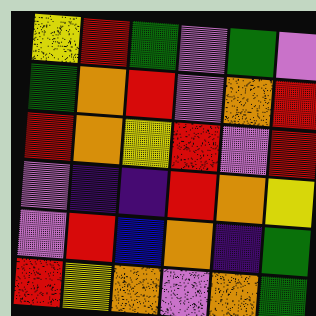[["yellow", "red", "green", "violet", "green", "violet"], ["green", "orange", "red", "violet", "orange", "red"], ["red", "orange", "yellow", "red", "violet", "red"], ["violet", "indigo", "indigo", "red", "orange", "yellow"], ["violet", "red", "blue", "orange", "indigo", "green"], ["red", "yellow", "orange", "violet", "orange", "green"]]